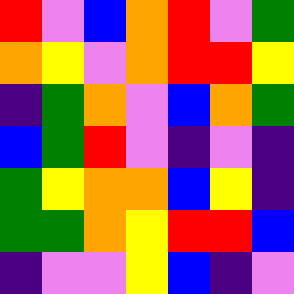[["red", "violet", "blue", "orange", "red", "violet", "green"], ["orange", "yellow", "violet", "orange", "red", "red", "yellow"], ["indigo", "green", "orange", "violet", "blue", "orange", "green"], ["blue", "green", "red", "violet", "indigo", "violet", "indigo"], ["green", "yellow", "orange", "orange", "blue", "yellow", "indigo"], ["green", "green", "orange", "yellow", "red", "red", "blue"], ["indigo", "violet", "violet", "yellow", "blue", "indigo", "violet"]]